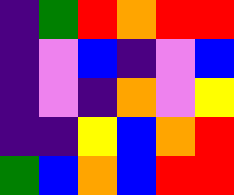[["indigo", "green", "red", "orange", "red", "red"], ["indigo", "violet", "blue", "indigo", "violet", "blue"], ["indigo", "violet", "indigo", "orange", "violet", "yellow"], ["indigo", "indigo", "yellow", "blue", "orange", "red"], ["green", "blue", "orange", "blue", "red", "red"]]